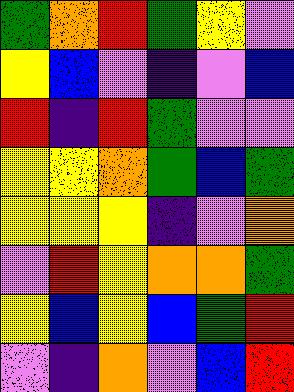[["green", "orange", "red", "green", "yellow", "violet"], ["yellow", "blue", "violet", "indigo", "violet", "blue"], ["red", "indigo", "red", "green", "violet", "violet"], ["yellow", "yellow", "orange", "green", "blue", "green"], ["yellow", "yellow", "yellow", "indigo", "violet", "orange"], ["violet", "red", "yellow", "orange", "orange", "green"], ["yellow", "blue", "yellow", "blue", "green", "red"], ["violet", "indigo", "orange", "violet", "blue", "red"]]